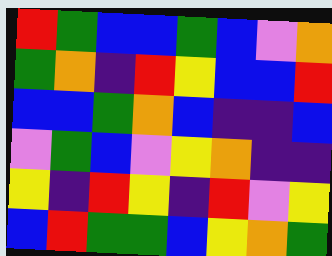[["red", "green", "blue", "blue", "green", "blue", "violet", "orange"], ["green", "orange", "indigo", "red", "yellow", "blue", "blue", "red"], ["blue", "blue", "green", "orange", "blue", "indigo", "indigo", "blue"], ["violet", "green", "blue", "violet", "yellow", "orange", "indigo", "indigo"], ["yellow", "indigo", "red", "yellow", "indigo", "red", "violet", "yellow"], ["blue", "red", "green", "green", "blue", "yellow", "orange", "green"]]